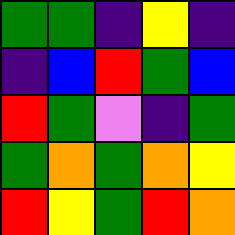[["green", "green", "indigo", "yellow", "indigo"], ["indigo", "blue", "red", "green", "blue"], ["red", "green", "violet", "indigo", "green"], ["green", "orange", "green", "orange", "yellow"], ["red", "yellow", "green", "red", "orange"]]